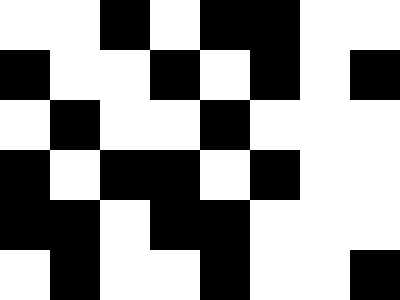[["white", "white", "black", "white", "black", "black", "white", "white"], ["black", "white", "white", "black", "white", "black", "white", "black"], ["white", "black", "white", "white", "black", "white", "white", "white"], ["black", "white", "black", "black", "white", "black", "white", "white"], ["black", "black", "white", "black", "black", "white", "white", "white"], ["white", "black", "white", "white", "black", "white", "white", "black"]]